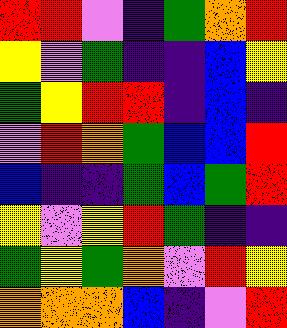[["red", "red", "violet", "indigo", "green", "orange", "red"], ["yellow", "violet", "green", "indigo", "indigo", "blue", "yellow"], ["green", "yellow", "red", "red", "indigo", "blue", "indigo"], ["violet", "red", "orange", "green", "blue", "blue", "red"], ["blue", "indigo", "indigo", "green", "blue", "green", "red"], ["yellow", "violet", "yellow", "red", "green", "indigo", "indigo"], ["green", "yellow", "green", "orange", "violet", "red", "yellow"], ["orange", "orange", "orange", "blue", "indigo", "violet", "red"]]